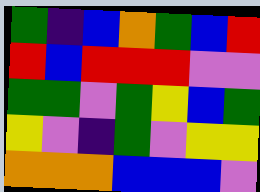[["green", "indigo", "blue", "orange", "green", "blue", "red"], ["red", "blue", "red", "red", "red", "violet", "violet"], ["green", "green", "violet", "green", "yellow", "blue", "green"], ["yellow", "violet", "indigo", "green", "violet", "yellow", "yellow"], ["orange", "orange", "orange", "blue", "blue", "blue", "violet"]]